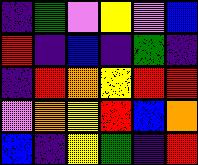[["indigo", "green", "violet", "yellow", "violet", "blue"], ["red", "indigo", "blue", "indigo", "green", "indigo"], ["indigo", "red", "orange", "yellow", "red", "red"], ["violet", "orange", "yellow", "red", "blue", "orange"], ["blue", "indigo", "yellow", "green", "indigo", "red"]]